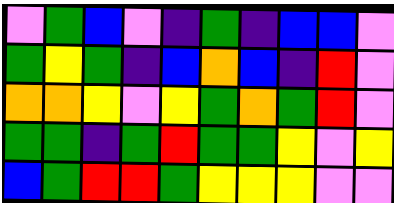[["violet", "green", "blue", "violet", "indigo", "green", "indigo", "blue", "blue", "violet"], ["green", "yellow", "green", "indigo", "blue", "orange", "blue", "indigo", "red", "violet"], ["orange", "orange", "yellow", "violet", "yellow", "green", "orange", "green", "red", "violet"], ["green", "green", "indigo", "green", "red", "green", "green", "yellow", "violet", "yellow"], ["blue", "green", "red", "red", "green", "yellow", "yellow", "yellow", "violet", "violet"]]